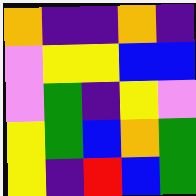[["orange", "indigo", "indigo", "orange", "indigo"], ["violet", "yellow", "yellow", "blue", "blue"], ["violet", "green", "indigo", "yellow", "violet"], ["yellow", "green", "blue", "orange", "green"], ["yellow", "indigo", "red", "blue", "green"]]